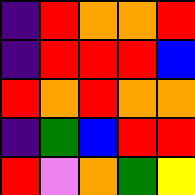[["indigo", "red", "orange", "orange", "red"], ["indigo", "red", "red", "red", "blue"], ["red", "orange", "red", "orange", "orange"], ["indigo", "green", "blue", "red", "red"], ["red", "violet", "orange", "green", "yellow"]]